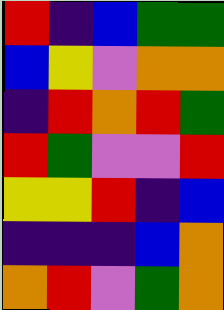[["red", "indigo", "blue", "green", "green"], ["blue", "yellow", "violet", "orange", "orange"], ["indigo", "red", "orange", "red", "green"], ["red", "green", "violet", "violet", "red"], ["yellow", "yellow", "red", "indigo", "blue"], ["indigo", "indigo", "indigo", "blue", "orange"], ["orange", "red", "violet", "green", "orange"]]